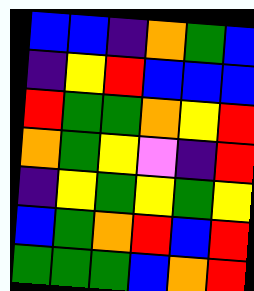[["blue", "blue", "indigo", "orange", "green", "blue"], ["indigo", "yellow", "red", "blue", "blue", "blue"], ["red", "green", "green", "orange", "yellow", "red"], ["orange", "green", "yellow", "violet", "indigo", "red"], ["indigo", "yellow", "green", "yellow", "green", "yellow"], ["blue", "green", "orange", "red", "blue", "red"], ["green", "green", "green", "blue", "orange", "red"]]